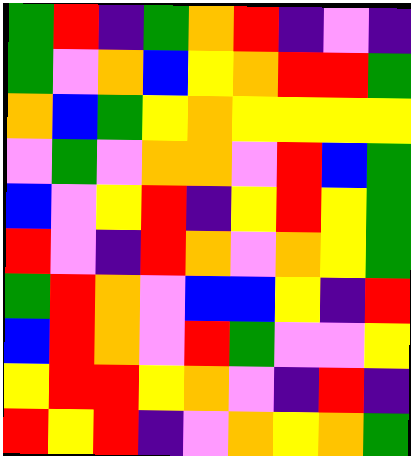[["green", "red", "indigo", "green", "orange", "red", "indigo", "violet", "indigo"], ["green", "violet", "orange", "blue", "yellow", "orange", "red", "red", "green"], ["orange", "blue", "green", "yellow", "orange", "yellow", "yellow", "yellow", "yellow"], ["violet", "green", "violet", "orange", "orange", "violet", "red", "blue", "green"], ["blue", "violet", "yellow", "red", "indigo", "yellow", "red", "yellow", "green"], ["red", "violet", "indigo", "red", "orange", "violet", "orange", "yellow", "green"], ["green", "red", "orange", "violet", "blue", "blue", "yellow", "indigo", "red"], ["blue", "red", "orange", "violet", "red", "green", "violet", "violet", "yellow"], ["yellow", "red", "red", "yellow", "orange", "violet", "indigo", "red", "indigo"], ["red", "yellow", "red", "indigo", "violet", "orange", "yellow", "orange", "green"]]